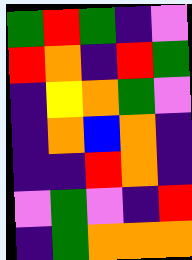[["green", "red", "green", "indigo", "violet"], ["red", "orange", "indigo", "red", "green"], ["indigo", "yellow", "orange", "green", "violet"], ["indigo", "orange", "blue", "orange", "indigo"], ["indigo", "indigo", "red", "orange", "indigo"], ["violet", "green", "violet", "indigo", "red"], ["indigo", "green", "orange", "orange", "orange"]]